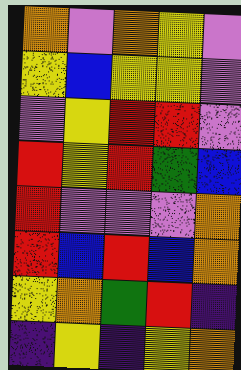[["orange", "violet", "orange", "yellow", "violet"], ["yellow", "blue", "yellow", "yellow", "violet"], ["violet", "yellow", "red", "red", "violet"], ["red", "yellow", "red", "green", "blue"], ["red", "violet", "violet", "violet", "orange"], ["red", "blue", "red", "blue", "orange"], ["yellow", "orange", "green", "red", "indigo"], ["indigo", "yellow", "indigo", "yellow", "orange"]]